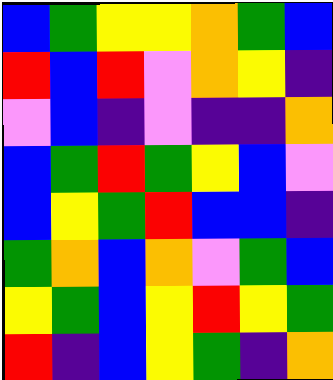[["blue", "green", "yellow", "yellow", "orange", "green", "blue"], ["red", "blue", "red", "violet", "orange", "yellow", "indigo"], ["violet", "blue", "indigo", "violet", "indigo", "indigo", "orange"], ["blue", "green", "red", "green", "yellow", "blue", "violet"], ["blue", "yellow", "green", "red", "blue", "blue", "indigo"], ["green", "orange", "blue", "orange", "violet", "green", "blue"], ["yellow", "green", "blue", "yellow", "red", "yellow", "green"], ["red", "indigo", "blue", "yellow", "green", "indigo", "orange"]]